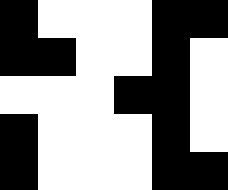[["black", "white", "white", "white", "black", "black"], ["black", "black", "white", "white", "black", "white"], ["white", "white", "white", "black", "black", "white"], ["black", "white", "white", "white", "black", "white"], ["black", "white", "white", "white", "black", "black"]]